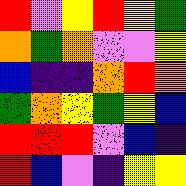[["red", "violet", "yellow", "red", "yellow", "green"], ["orange", "green", "orange", "violet", "violet", "yellow"], ["blue", "indigo", "indigo", "orange", "red", "orange"], ["green", "orange", "yellow", "green", "yellow", "blue"], ["red", "red", "red", "violet", "blue", "indigo"], ["red", "blue", "violet", "indigo", "yellow", "yellow"]]